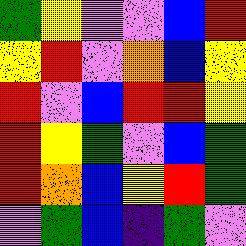[["green", "yellow", "violet", "violet", "blue", "red"], ["yellow", "red", "violet", "orange", "blue", "yellow"], ["red", "violet", "blue", "red", "red", "yellow"], ["red", "yellow", "green", "violet", "blue", "green"], ["red", "orange", "blue", "yellow", "red", "green"], ["violet", "green", "blue", "indigo", "green", "violet"]]